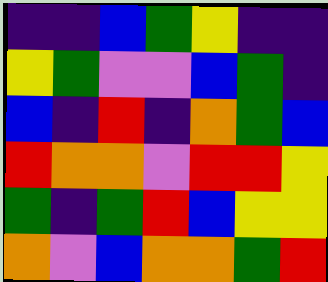[["indigo", "indigo", "blue", "green", "yellow", "indigo", "indigo"], ["yellow", "green", "violet", "violet", "blue", "green", "indigo"], ["blue", "indigo", "red", "indigo", "orange", "green", "blue"], ["red", "orange", "orange", "violet", "red", "red", "yellow"], ["green", "indigo", "green", "red", "blue", "yellow", "yellow"], ["orange", "violet", "blue", "orange", "orange", "green", "red"]]